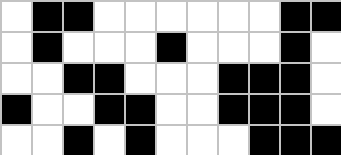[["white", "black", "black", "white", "white", "white", "white", "white", "white", "black", "black"], ["white", "black", "white", "white", "white", "black", "white", "white", "white", "black", "white"], ["white", "white", "black", "black", "white", "white", "white", "black", "black", "black", "white"], ["black", "white", "white", "black", "black", "white", "white", "black", "black", "black", "white"], ["white", "white", "black", "white", "black", "white", "white", "white", "black", "black", "black"]]